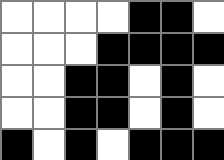[["white", "white", "white", "white", "black", "black", "white"], ["white", "white", "white", "black", "black", "black", "black"], ["white", "white", "black", "black", "white", "black", "white"], ["white", "white", "black", "black", "white", "black", "white"], ["black", "white", "black", "white", "black", "black", "black"]]